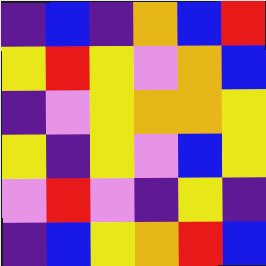[["indigo", "blue", "indigo", "orange", "blue", "red"], ["yellow", "red", "yellow", "violet", "orange", "blue"], ["indigo", "violet", "yellow", "orange", "orange", "yellow"], ["yellow", "indigo", "yellow", "violet", "blue", "yellow"], ["violet", "red", "violet", "indigo", "yellow", "indigo"], ["indigo", "blue", "yellow", "orange", "red", "blue"]]